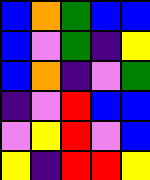[["blue", "orange", "green", "blue", "blue"], ["blue", "violet", "green", "indigo", "yellow"], ["blue", "orange", "indigo", "violet", "green"], ["indigo", "violet", "red", "blue", "blue"], ["violet", "yellow", "red", "violet", "blue"], ["yellow", "indigo", "red", "red", "yellow"]]